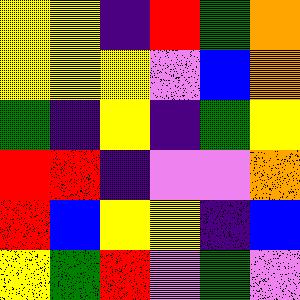[["yellow", "yellow", "indigo", "red", "green", "orange"], ["yellow", "yellow", "yellow", "violet", "blue", "orange"], ["green", "indigo", "yellow", "indigo", "green", "yellow"], ["red", "red", "indigo", "violet", "violet", "orange"], ["red", "blue", "yellow", "yellow", "indigo", "blue"], ["yellow", "green", "red", "violet", "green", "violet"]]